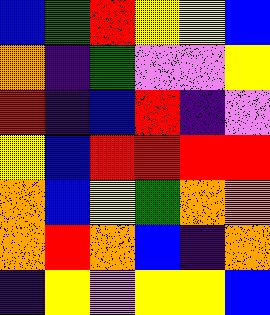[["blue", "green", "red", "yellow", "yellow", "blue"], ["orange", "indigo", "green", "violet", "violet", "yellow"], ["red", "indigo", "blue", "red", "indigo", "violet"], ["yellow", "blue", "red", "red", "red", "red"], ["orange", "blue", "yellow", "green", "orange", "orange"], ["orange", "red", "orange", "blue", "indigo", "orange"], ["indigo", "yellow", "violet", "yellow", "yellow", "blue"]]